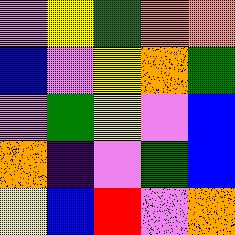[["violet", "yellow", "green", "orange", "orange"], ["blue", "violet", "yellow", "orange", "green"], ["violet", "green", "yellow", "violet", "blue"], ["orange", "indigo", "violet", "green", "blue"], ["yellow", "blue", "red", "violet", "orange"]]